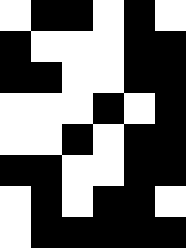[["white", "black", "black", "white", "black", "white"], ["black", "white", "white", "white", "black", "black"], ["black", "black", "white", "white", "black", "black"], ["white", "white", "white", "black", "white", "black"], ["white", "white", "black", "white", "black", "black"], ["black", "black", "white", "white", "black", "black"], ["white", "black", "white", "black", "black", "white"], ["white", "black", "black", "black", "black", "black"]]